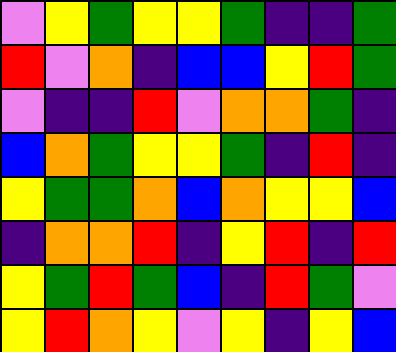[["violet", "yellow", "green", "yellow", "yellow", "green", "indigo", "indigo", "green"], ["red", "violet", "orange", "indigo", "blue", "blue", "yellow", "red", "green"], ["violet", "indigo", "indigo", "red", "violet", "orange", "orange", "green", "indigo"], ["blue", "orange", "green", "yellow", "yellow", "green", "indigo", "red", "indigo"], ["yellow", "green", "green", "orange", "blue", "orange", "yellow", "yellow", "blue"], ["indigo", "orange", "orange", "red", "indigo", "yellow", "red", "indigo", "red"], ["yellow", "green", "red", "green", "blue", "indigo", "red", "green", "violet"], ["yellow", "red", "orange", "yellow", "violet", "yellow", "indigo", "yellow", "blue"]]